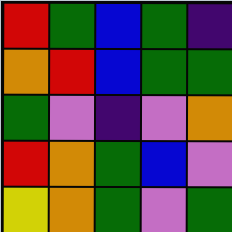[["red", "green", "blue", "green", "indigo"], ["orange", "red", "blue", "green", "green"], ["green", "violet", "indigo", "violet", "orange"], ["red", "orange", "green", "blue", "violet"], ["yellow", "orange", "green", "violet", "green"]]